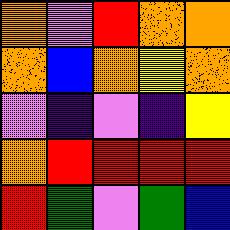[["orange", "violet", "red", "orange", "orange"], ["orange", "blue", "orange", "yellow", "orange"], ["violet", "indigo", "violet", "indigo", "yellow"], ["orange", "red", "red", "red", "red"], ["red", "green", "violet", "green", "blue"]]